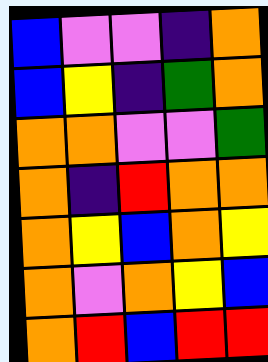[["blue", "violet", "violet", "indigo", "orange"], ["blue", "yellow", "indigo", "green", "orange"], ["orange", "orange", "violet", "violet", "green"], ["orange", "indigo", "red", "orange", "orange"], ["orange", "yellow", "blue", "orange", "yellow"], ["orange", "violet", "orange", "yellow", "blue"], ["orange", "red", "blue", "red", "red"]]